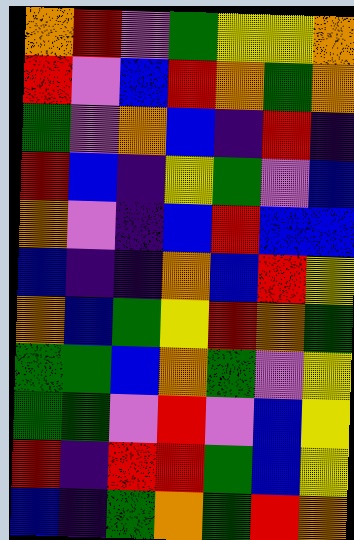[["orange", "red", "violet", "green", "yellow", "yellow", "orange"], ["red", "violet", "blue", "red", "orange", "green", "orange"], ["green", "violet", "orange", "blue", "indigo", "red", "indigo"], ["red", "blue", "indigo", "yellow", "green", "violet", "blue"], ["orange", "violet", "indigo", "blue", "red", "blue", "blue"], ["blue", "indigo", "indigo", "orange", "blue", "red", "yellow"], ["orange", "blue", "green", "yellow", "red", "orange", "green"], ["green", "green", "blue", "orange", "green", "violet", "yellow"], ["green", "green", "violet", "red", "violet", "blue", "yellow"], ["red", "indigo", "red", "red", "green", "blue", "yellow"], ["blue", "indigo", "green", "orange", "green", "red", "orange"]]